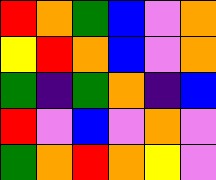[["red", "orange", "green", "blue", "violet", "orange"], ["yellow", "red", "orange", "blue", "violet", "orange"], ["green", "indigo", "green", "orange", "indigo", "blue"], ["red", "violet", "blue", "violet", "orange", "violet"], ["green", "orange", "red", "orange", "yellow", "violet"]]